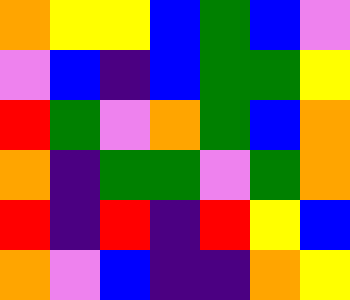[["orange", "yellow", "yellow", "blue", "green", "blue", "violet"], ["violet", "blue", "indigo", "blue", "green", "green", "yellow"], ["red", "green", "violet", "orange", "green", "blue", "orange"], ["orange", "indigo", "green", "green", "violet", "green", "orange"], ["red", "indigo", "red", "indigo", "red", "yellow", "blue"], ["orange", "violet", "blue", "indigo", "indigo", "orange", "yellow"]]